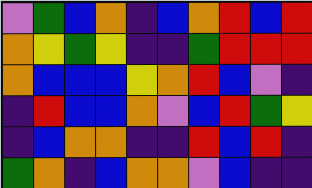[["violet", "green", "blue", "orange", "indigo", "blue", "orange", "red", "blue", "red"], ["orange", "yellow", "green", "yellow", "indigo", "indigo", "green", "red", "red", "red"], ["orange", "blue", "blue", "blue", "yellow", "orange", "red", "blue", "violet", "indigo"], ["indigo", "red", "blue", "blue", "orange", "violet", "blue", "red", "green", "yellow"], ["indigo", "blue", "orange", "orange", "indigo", "indigo", "red", "blue", "red", "indigo"], ["green", "orange", "indigo", "blue", "orange", "orange", "violet", "blue", "indigo", "indigo"]]